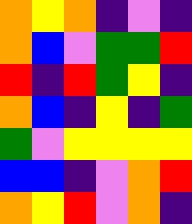[["orange", "yellow", "orange", "indigo", "violet", "indigo"], ["orange", "blue", "violet", "green", "green", "red"], ["red", "indigo", "red", "green", "yellow", "indigo"], ["orange", "blue", "indigo", "yellow", "indigo", "green"], ["green", "violet", "yellow", "yellow", "yellow", "yellow"], ["blue", "blue", "indigo", "violet", "orange", "red"], ["orange", "yellow", "red", "violet", "orange", "indigo"]]